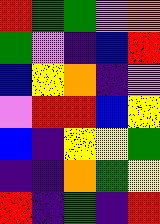[["red", "green", "green", "violet", "orange"], ["green", "violet", "indigo", "blue", "red"], ["blue", "yellow", "orange", "indigo", "violet"], ["violet", "red", "red", "blue", "yellow"], ["blue", "indigo", "yellow", "yellow", "green"], ["indigo", "indigo", "orange", "green", "yellow"], ["red", "indigo", "green", "indigo", "red"]]